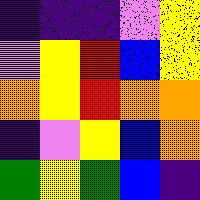[["indigo", "indigo", "indigo", "violet", "yellow"], ["violet", "yellow", "red", "blue", "yellow"], ["orange", "yellow", "red", "orange", "orange"], ["indigo", "violet", "yellow", "blue", "orange"], ["green", "yellow", "green", "blue", "indigo"]]